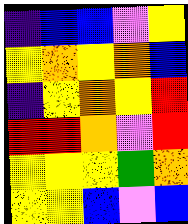[["indigo", "blue", "blue", "violet", "yellow"], ["yellow", "orange", "yellow", "orange", "blue"], ["indigo", "yellow", "orange", "yellow", "red"], ["red", "red", "orange", "violet", "red"], ["yellow", "yellow", "yellow", "green", "orange"], ["yellow", "yellow", "blue", "violet", "blue"]]